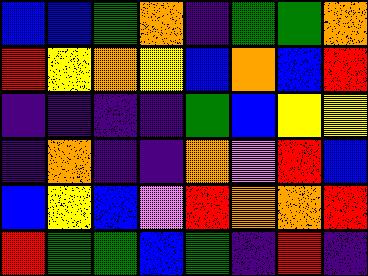[["blue", "blue", "green", "orange", "indigo", "green", "green", "orange"], ["red", "yellow", "orange", "yellow", "blue", "orange", "blue", "red"], ["indigo", "indigo", "indigo", "indigo", "green", "blue", "yellow", "yellow"], ["indigo", "orange", "indigo", "indigo", "orange", "violet", "red", "blue"], ["blue", "yellow", "blue", "violet", "red", "orange", "orange", "red"], ["red", "green", "green", "blue", "green", "indigo", "red", "indigo"]]